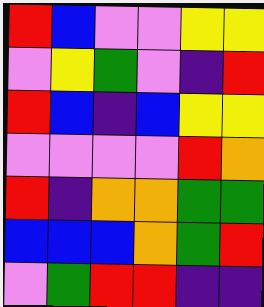[["red", "blue", "violet", "violet", "yellow", "yellow"], ["violet", "yellow", "green", "violet", "indigo", "red"], ["red", "blue", "indigo", "blue", "yellow", "yellow"], ["violet", "violet", "violet", "violet", "red", "orange"], ["red", "indigo", "orange", "orange", "green", "green"], ["blue", "blue", "blue", "orange", "green", "red"], ["violet", "green", "red", "red", "indigo", "indigo"]]